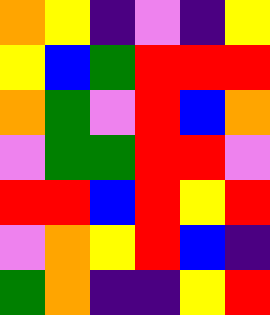[["orange", "yellow", "indigo", "violet", "indigo", "yellow"], ["yellow", "blue", "green", "red", "red", "red"], ["orange", "green", "violet", "red", "blue", "orange"], ["violet", "green", "green", "red", "red", "violet"], ["red", "red", "blue", "red", "yellow", "red"], ["violet", "orange", "yellow", "red", "blue", "indigo"], ["green", "orange", "indigo", "indigo", "yellow", "red"]]